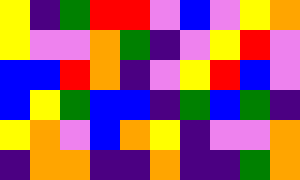[["yellow", "indigo", "green", "red", "red", "violet", "blue", "violet", "yellow", "orange"], ["yellow", "violet", "violet", "orange", "green", "indigo", "violet", "yellow", "red", "violet"], ["blue", "blue", "red", "orange", "indigo", "violet", "yellow", "red", "blue", "violet"], ["blue", "yellow", "green", "blue", "blue", "indigo", "green", "blue", "green", "indigo"], ["yellow", "orange", "violet", "blue", "orange", "yellow", "indigo", "violet", "violet", "orange"], ["indigo", "orange", "orange", "indigo", "indigo", "orange", "indigo", "indigo", "green", "orange"]]